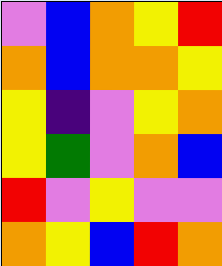[["violet", "blue", "orange", "yellow", "red"], ["orange", "blue", "orange", "orange", "yellow"], ["yellow", "indigo", "violet", "yellow", "orange"], ["yellow", "green", "violet", "orange", "blue"], ["red", "violet", "yellow", "violet", "violet"], ["orange", "yellow", "blue", "red", "orange"]]